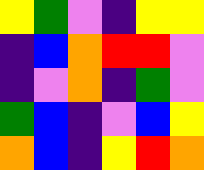[["yellow", "green", "violet", "indigo", "yellow", "yellow"], ["indigo", "blue", "orange", "red", "red", "violet"], ["indigo", "violet", "orange", "indigo", "green", "violet"], ["green", "blue", "indigo", "violet", "blue", "yellow"], ["orange", "blue", "indigo", "yellow", "red", "orange"]]